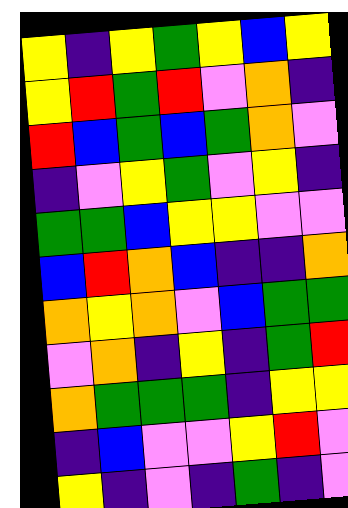[["yellow", "indigo", "yellow", "green", "yellow", "blue", "yellow"], ["yellow", "red", "green", "red", "violet", "orange", "indigo"], ["red", "blue", "green", "blue", "green", "orange", "violet"], ["indigo", "violet", "yellow", "green", "violet", "yellow", "indigo"], ["green", "green", "blue", "yellow", "yellow", "violet", "violet"], ["blue", "red", "orange", "blue", "indigo", "indigo", "orange"], ["orange", "yellow", "orange", "violet", "blue", "green", "green"], ["violet", "orange", "indigo", "yellow", "indigo", "green", "red"], ["orange", "green", "green", "green", "indigo", "yellow", "yellow"], ["indigo", "blue", "violet", "violet", "yellow", "red", "violet"], ["yellow", "indigo", "violet", "indigo", "green", "indigo", "violet"]]